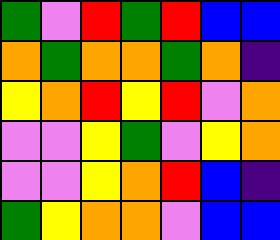[["green", "violet", "red", "green", "red", "blue", "blue"], ["orange", "green", "orange", "orange", "green", "orange", "indigo"], ["yellow", "orange", "red", "yellow", "red", "violet", "orange"], ["violet", "violet", "yellow", "green", "violet", "yellow", "orange"], ["violet", "violet", "yellow", "orange", "red", "blue", "indigo"], ["green", "yellow", "orange", "orange", "violet", "blue", "blue"]]